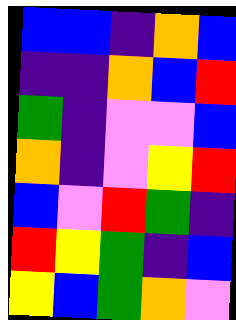[["blue", "blue", "indigo", "orange", "blue"], ["indigo", "indigo", "orange", "blue", "red"], ["green", "indigo", "violet", "violet", "blue"], ["orange", "indigo", "violet", "yellow", "red"], ["blue", "violet", "red", "green", "indigo"], ["red", "yellow", "green", "indigo", "blue"], ["yellow", "blue", "green", "orange", "violet"]]